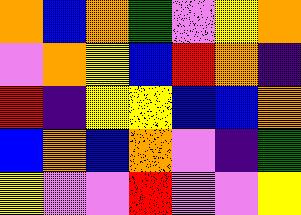[["orange", "blue", "orange", "green", "violet", "yellow", "orange"], ["violet", "orange", "yellow", "blue", "red", "orange", "indigo"], ["red", "indigo", "yellow", "yellow", "blue", "blue", "orange"], ["blue", "orange", "blue", "orange", "violet", "indigo", "green"], ["yellow", "violet", "violet", "red", "violet", "violet", "yellow"]]